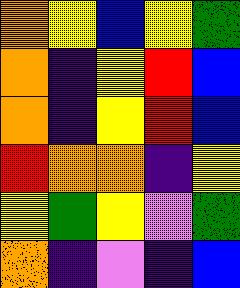[["orange", "yellow", "blue", "yellow", "green"], ["orange", "indigo", "yellow", "red", "blue"], ["orange", "indigo", "yellow", "red", "blue"], ["red", "orange", "orange", "indigo", "yellow"], ["yellow", "green", "yellow", "violet", "green"], ["orange", "indigo", "violet", "indigo", "blue"]]